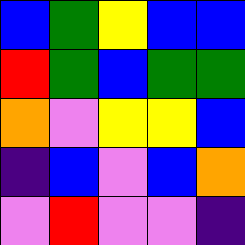[["blue", "green", "yellow", "blue", "blue"], ["red", "green", "blue", "green", "green"], ["orange", "violet", "yellow", "yellow", "blue"], ["indigo", "blue", "violet", "blue", "orange"], ["violet", "red", "violet", "violet", "indigo"]]